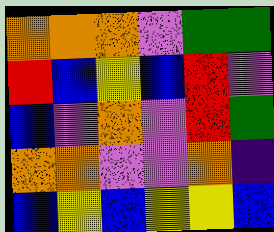[["orange", "orange", "orange", "violet", "green", "green"], ["red", "blue", "yellow", "blue", "red", "violet"], ["blue", "violet", "orange", "violet", "red", "green"], ["orange", "orange", "violet", "violet", "orange", "indigo"], ["blue", "yellow", "blue", "yellow", "yellow", "blue"]]